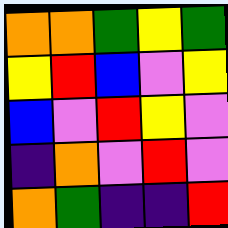[["orange", "orange", "green", "yellow", "green"], ["yellow", "red", "blue", "violet", "yellow"], ["blue", "violet", "red", "yellow", "violet"], ["indigo", "orange", "violet", "red", "violet"], ["orange", "green", "indigo", "indigo", "red"]]